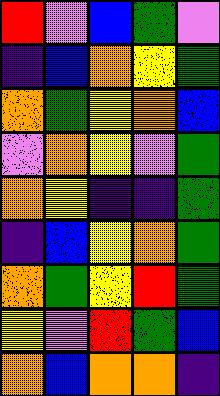[["red", "violet", "blue", "green", "violet"], ["indigo", "blue", "orange", "yellow", "green"], ["orange", "green", "yellow", "orange", "blue"], ["violet", "orange", "yellow", "violet", "green"], ["orange", "yellow", "indigo", "indigo", "green"], ["indigo", "blue", "yellow", "orange", "green"], ["orange", "green", "yellow", "red", "green"], ["yellow", "violet", "red", "green", "blue"], ["orange", "blue", "orange", "orange", "indigo"]]